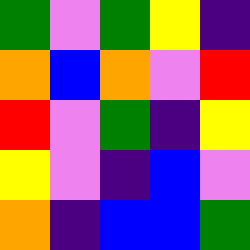[["green", "violet", "green", "yellow", "indigo"], ["orange", "blue", "orange", "violet", "red"], ["red", "violet", "green", "indigo", "yellow"], ["yellow", "violet", "indigo", "blue", "violet"], ["orange", "indigo", "blue", "blue", "green"]]